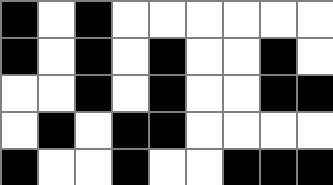[["black", "white", "black", "white", "white", "white", "white", "white", "white"], ["black", "white", "black", "white", "black", "white", "white", "black", "white"], ["white", "white", "black", "white", "black", "white", "white", "black", "black"], ["white", "black", "white", "black", "black", "white", "white", "white", "white"], ["black", "white", "white", "black", "white", "white", "black", "black", "black"]]